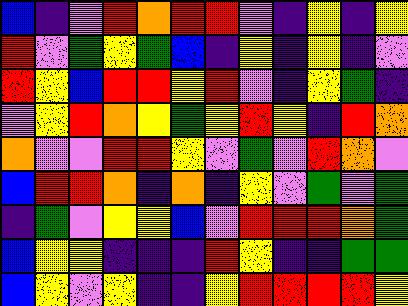[["blue", "indigo", "violet", "red", "orange", "red", "red", "violet", "indigo", "yellow", "indigo", "yellow"], ["red", "violet", "green", "yellow", "green", "blue", "indigo", "yellow", "indigo", "yellow", "indigo", "violet"], ["red", "yellow", "blue", "red", "red", "yellow", "red", "violet", "indigo", "yellow", "green", "indigo"], ["violet", "yellow", "red", "orange", "yellow", "green", "yellow", "red", "yellow", "indigo", "red", "orange"], ["orange", "violet", "violet", "red", "red", "yellow", "violet", "green", "violet", "red", "orange", "violet"], ["blue", "red", "red", "orange", "indigo", "orange", "indigo", "yellow", "violet", "green", "violet", "green"], ["indigo", "green", "violet", "yellow", "yellow", "blue", "violet", "red", "red", "red", "orange", "green"], ["blue", "yellow", "yellow", "indigo", "indigo", "indigo", "red", "yellow", "indigo", "indigo", "green", "green"], ["blue", "yellow", "violet", "yellow", "indigo", "indigo", "yellow", "red", "red", "red", "red", "yellow"]]